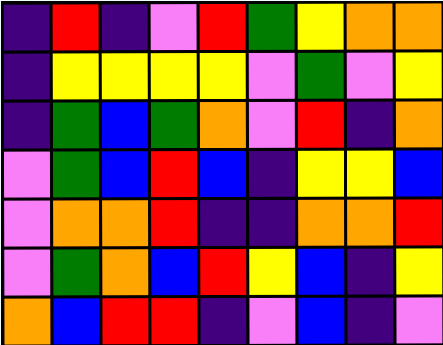[["indigo", "red", "indigo", "violet", "red", "green", "yellow", "orange", "orange"], ["indigo", "yellow", "yellow", "yellow", "yellow", "violet", "green", "violet", "yellow"], ["indigo", "green", "blue", "green", "orange", "violet", "red", "indigo", "orange"], ["violet", "green", "blue", "red", "blue", "indigo", "yellow", "yellow", "blue"], ["violet", "orange", "orange", "red", "indigo", "indigo", "orange", "orange", "red"], ["violet", "green", "orange", "blue", "red", "yellow", "blue", "indigo", "yellow"], ["orange", "blue", "red", "red", "indigo", "violet", "blue", "indigo", "violet"]]